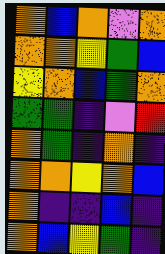[["orange", "blue", "orange", "violet", "orange"], ["orange", "orange", "yellow", "green", "blue"], ["yellow", "orange", "blue", "green", "orange"], ["green", "green", "indigo", "violet", "red"], ["orange", "green", "indigo", "orange", "indigo"], ["orange", "orange", "yellow", "orange", "blue"], ["orange", "indigo", "indigo", "blue", "indigo"], ["orange", "blue", "yellow", "green", "indigo"]]